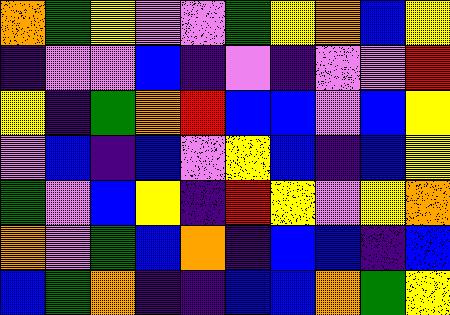[["orange", "green", "yellow", "violet", "violet", "green", "yellow", "orange", "blue", "yellow"], ["indigo", "violet", "violet", "blue", "indigo", "violet", "indigo", "violet", "violet", "red"], ["yellow", "indigo", "green", "orange", "red", "blue", "blue", "violet", "blue", "yellow"], ["violet", "blue", "indigo", "blue", "violet", "yellow", "blue", "indigo", "blue", "yellow"], ["green", "violet", "blue", "yellow", "indigo", "red", "yellow", "violet", "yellow", "orange"], ["orange", "violet", "green", "blue", "orange", "indigo", "blue", "blue", "indigo", "blue"], ["blue", "green", "orange", "indigo", "indigo", "blue", "blue", "orange", "green", "yellow"]]